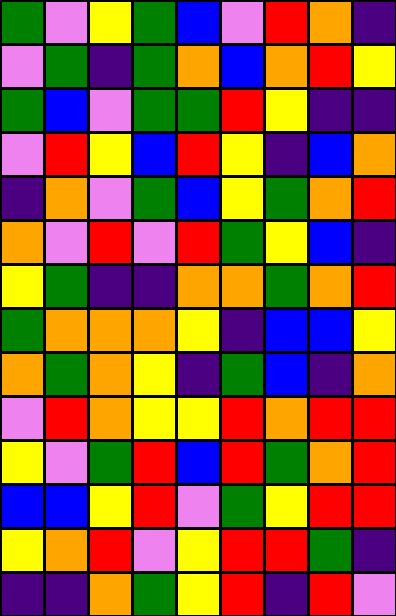[["green", "violet", "yellow", "green", "blue", "violet", "red", "orange", "indigo"], ["violet", "green", "indigo", "green", "orange", "blue", "orange", "red", "yellow"], ["green", "blue", "violet", "green", "green", "red", "yellow", "indigo", "indigo"], ["violet", "red", "yellow", "blue", "red", "yellow", "indigo", "blue", "orange"], ["indigo", "orange", "violet", "green", "blue", "yellow", "green", "orange", "red"], ["orange", "violet", "red", "violet", "red", "green", "yellow", "blue", "indigo"], ["yellow", "green", "indigo", "indigo", "orange", "orange", "green", "orange", "red"], ["green", "orange", "orange", "orange", "yellow", "indigo", "blue", "blue", "yellow"], ["orange", "green", "orange", "yellow", "indigo", "green", "blue", "indigo", "orange"], ["violet", "red", "orange", "yellow", "yellow", "red", "orange", "red", "red"], ["yellow", "violet", "green", "red", "blue", "red", "green", "orange", "red"], ["blue", "blue", "yellow", "red", "violet", "green", "yellow", "red", "red"], ["yellow", "orange", "red", "violet", "yellow", "red", "red", "green", "indigo"], ["indigo", "indigo", "orange", "green", "yellow", "red", "indigo", "red", "violet"]]